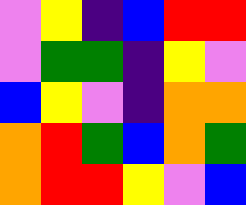[["violet", "yellow", "indigo", "blue", "red", "red"], ["violet", "green", "green", "indigo", "yellow", "violet"], ["blue", "yellow", "violet", "indigo", "orange", "orange"], ["orange", "red", "green", "blue", "orange", "green"], ["orange", "red", "red", "yellow", "violet", "blue"]]